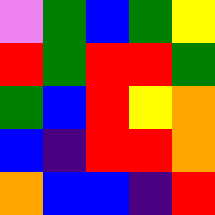[["violet", "green", "blue", "green", "yellow"], ["red", "green", "red", "red", "green"], ["green", "blue", "red", "yellow", "orange"], ["blue", "indigo", "red", "red", "orange"], ["orange", "blue", "blue", "indigo", "red"]]